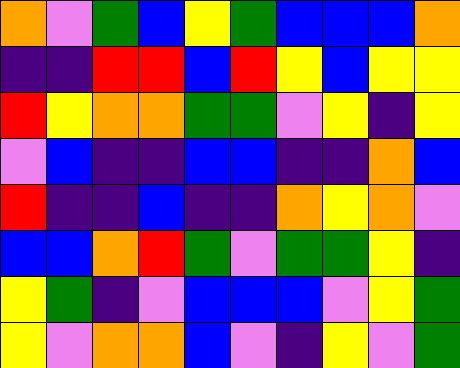[["orange", "violet", "green", "blue", "yellow", "green", "blue", "blue", "blue", "orange"], ["indigo", "indigo", "red", "red", "blue", "red", "yellow", "blue", "yellow", "yellow"], ["red", "yellow", "orange", "orange", "green", "green", "violet", "yellow", "indigo", "yellow"], ["violet", "blue", "indigo", "indigo", "blue", "blue", "indigo", "indigo", "orange", "blue"], ["red", "indigo", "indigo", "blue", "indigo", "indigo", "orange", "yellow", "orange", "violet"], ["blue", "blue", "orange", "red", "green", "violet", "green", "green", "yellow", "indigo"], ["yellow", "green", "indigo", "violet", "blue", "blue", "blue", "violet", "yellow", "green"], ["yellow", "violet", "orange", "orange", "blue", "violet", "indigo", "yellow", "violet", "green"]]